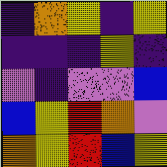[["indigo", "orange", "yellow", "indigo", "yellow"], ["indigo", "indigo", "indigo", "yellow", "indigo"], ["violet", "indigo", "violet", "violet", "blue"], ["blue", "yellow", "red", "orange", "violet"], ["orange", "yellow", "red", "blue", "yellow"]]